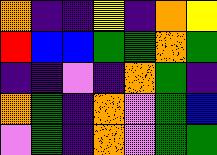[["orange", "indigo", "indigo", "yellow", "indigo", "orange", "yellow"], ["red", "blue", "blue", "green", "green", "orange", "green"], ["indigo", "indigo", "violet", "indigo", "orange", "green", "indigo"], ["orange", "green", "indigo", "orange", "violet", "green", "blue"], ["violet", "green", "indigo", "orange", "violet", "green", "green"]]